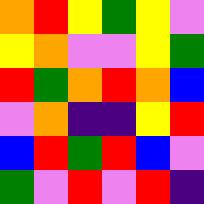[["orange", "red", "yellow", "green", "yellow", "violet"], ["yellow", "orange", "violet", "violet", "yellow", "green"], ["red", "green", "orange", "red", "orange", "blue"], ["violet", "orange", "indigo", "indigo", "yellow", "red"], ["blue", "red", "green", "red", "blue", "violet"], ["green", "violet", "red", "violet", "red", "indigo"]]